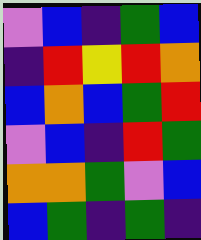[["violet", "blue", "indigo", "green", "blue"], ["indigo", "red", "yellow", "red", "orange"], ["blue", "orange", "blue", "green", "red"], ["violet", "blue", "indigo", "red", "green"], ["orange", "orange", "green", "violet", "blue"], ["blue", "green", "indigo", "green", "indigo"]]